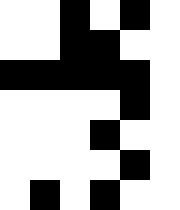[["white", "white", "black", "white", "black", "white"], ["white", "white", "black", "black", "white", "white"], ["black", "black", "black", "black", "black", "white"], ["white", "white", "white", "white", "black", "white"], ["white", "white", "white", "black", "white", "white"], ["white", "white", "white", "white", "black", "white"], ["white", "black", "white", "black", "white", "white"]]